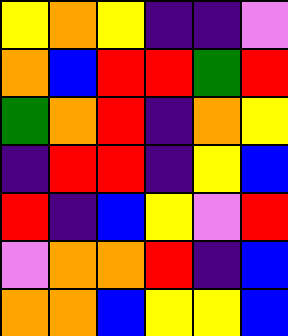[["yellow", "orange", "yellow", "indigo", "indigo", "violet"], ["orange", "blue", "red", "red", "green", "red"], ["green", "orange", "red", "indigo", "orange", "yellow"], ["indigo", "red", "red", "indigo", "yellow", "blue"], ["red", "indigo", "blue", "yellow", "violet", "red"], ["violet", "orange", "orange", "red", "indigo", "blue"], ["orange", "orange", "blue", "yellow", "yellow", "blue"]]